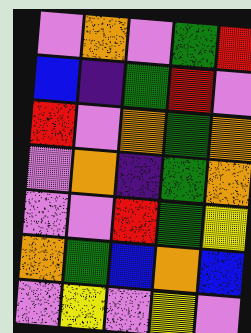[["violet", "orange", "violet", "green", "red"], ["blue", "indigo", "green", "red", "violet"], ["red", "violet", "orange", "green", "orange"], ["violet", "orange", "indigo", "green", "orange"], ["violet", "violet", "red", "green", "yellow"], ["orange", "green", "blue", "orange", "blue"], ["violet", "yellow", "violet", "yellow", "violet"]]